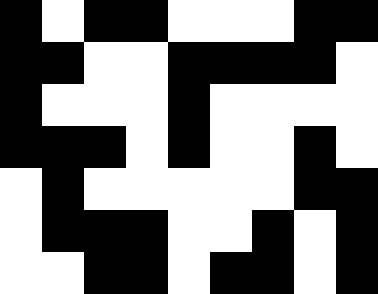[["black", "white", "black", "black", "white", "white", "white", "black", "black"], ["black", "black", "white", "white", "black", "black", "black", "black", "white"], ["black", "white", "white", "white", "black", "white", "white", "white", "white"], ["black", "black", "black", "white", "black", "white", "white", "black", "white"], ["white", "black", "white", "white", "white", "white", "white", "black", "black"], ["white", "black", "black", "black", "white", "white", "black", "white", "black"], ["white", "white", "black", "black", "white", "black", "black", "white", "black"]]